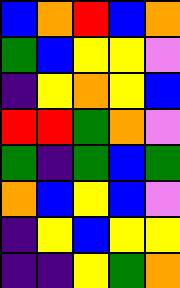[["blue", "orange", "red", "blue", "orange"], ["green", "blue", "yellow", "yellow", "violet"], ["indigo", "yellow", "orange", "yellow", "blue"], ["red", "red", "green", "orange", "violet"], ["green", "indigo", "green", "blue", "green"], ["orange", "blue", "yellow", "blue", "violet"], ["indigo", "yellow", "blue", "yellow", "yellow"], ["indigo", "indigo", "yellow", "green", "orange"]]